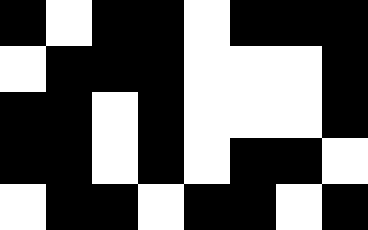[["black", "white", "black", "black", "white", "black", "black", "black"], ["white", "black", "black", "black", "white", "white", "white", "black"], ["black", "black", "white", "black", "white", "white", "white", "black"], ["black", "black", "white", "black", "white", "black", "black", "white"], ["white", "black", "black", "white", "black", "black", "white", "black"]]